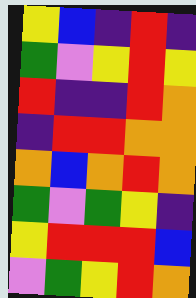[["yellow", "blue", "indigo", "red", "indigo"], ["green", "violet", "yellow", "red", "yellow"], ["red", "indigo", "indigo", "red", "orange"], ["indigo", "red", "red", "orange", "orange"], ["orange", "blue", "orange", "red", "orange"], ["green", "violet", "green", "yellow", "indigo"], ["yellow", "red", "red", "red", "blue"], ["violet", "green", "yellow", "red", "orange"]]